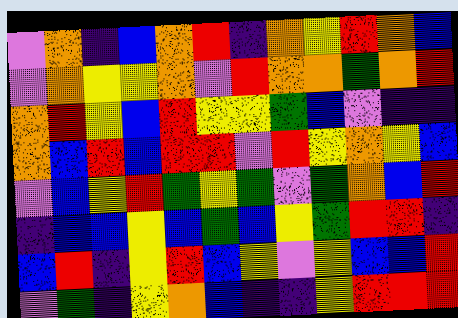[["violet", "orange", "indigo", "blue", "orange", "red", "indigo", "orange", "yellow", "red", "orange", "blue"], ["violet", "orange", "yellow", "yellow", "orange", "violet", "red", "orange", "orange", "green", "orange", "red"], ["orange", "red", "yellow", "blue", "red", "yellow", "yellow", "green", "blue", "violet", "indigo", "indigo"], ["orange", "blue", "red", "blue", "red", "red", "violet", "red", "yellow", "orange", "yellow", "blue"], ["violet", "blue", "yellow", "red", "green", "yellow", "green", "violet", "green", "orange", "blue", "red"], ["indigo", "blue", "blue", "yellow", "blue", "green", "blue", "yellow", "green", "red", "red", "indigo"], ["blue", "red", "indigo", "yellow", "red", "blue", "yellow", "violet", "yellow", "blue", "blue", "red"], ["violet", "green", "indigo", "yellow", "orange", "blue", "indigo", "indigo", "yellow", "red", "red", "red"]]